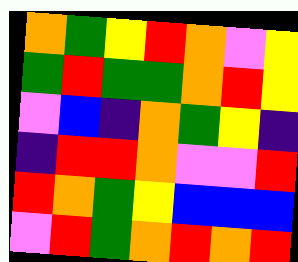[["orange", "green", "yellow", "red", "orange", "violet", "yellow"], ["green", "red", "green", "green", "orange", "red", "yellow"], ["violet", "blue", "indigo", "orange", "green", "yellow", "indigo"], ["indigo", "red", "red", "orange", "violet", "violet", "red"], ["red", "orange", "green", "yellow", "blue", "blue", "blue"], ["violet", "red", "green", "orange", "red", "orange", "red"]]